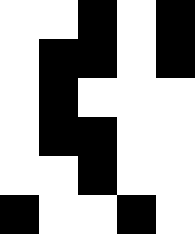[["white", "white", "black", "white", "black"], ["white", "black", "black", "white", "black"], ["white", "black", "white", "white", "white"], ["white", "black", "black", "white", "white"], ["white", "white", "black", "white", "white"], ["black", "white", "white", "black", "white"]]